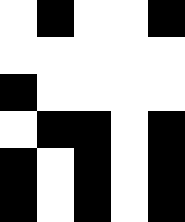[["white", "black", "white", "white", "black"], ["white", "white", "white", "white", "white"], ["black", "white", "white", "white", "white"], ["white", "black", "black", "white", "black"], ["black", "white", "black", "white", "black"], ["black", "white", "black", "white", "black"]]